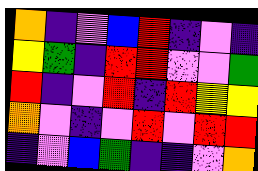[["orange", "indigo", "violet", "blue", "red", "indigo", "violet", "indigo"], ["yellow", "green", "indigo", "red", "red", "violet", "violet", "green"], ["red", "indigo", "violet", "red", "indigo", "red", "yellow", "yellow"], ["orange", "violet", "indigo", "violet", "red", "violet", "red", "red"], ["indigo", "violet", "blue", "green", "indigo", "indigo", "violet", "orange"]]